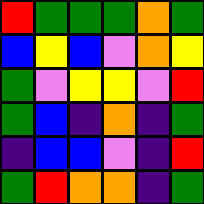[["red", "green", "green", "green", "orange", "green"], ["blue", "yellow", "blue", "violet", "orange", "yellow"], ["green", "violet", "yellow", "yellow", "violet", "red"], ["green", "blue", "indigo", "orange", "indigo", "green"], ["indigo", "blue", "blue", "violet", "indigo", "red"], ["green", "red", "orange", "orange", "indigo", "green"]]